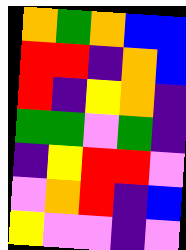[["orange", "green", "orange", "blue", "blue"], ["red", "red", "indigo", "orange", "blue"], ["red", "indigo", "yellow", "orange", "indigo"], ["green", "green", "violet", "green", "indigo"], ["indigo", "yellow", "red", "red", "violet"], ["violet", "orange", "red", "indigo", "blue"], ["yellow", "violet", "violet", "indigo", "violet"]]